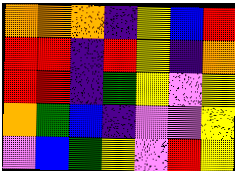[["orange", "orange", "orange", "indigo", "yellow", "blue", "red"], ["red", "red", "indigo", "red", "yellow", "indigo", "orange"], ["red", "red", "indigo", "green", "yellow", "violet", "yellow"], ["orange", "green", "blue", "indigo", "violet", "violet", "yellow"], ["violet", "blue", "green", "yellow", "violet", "red", "yellow"]]